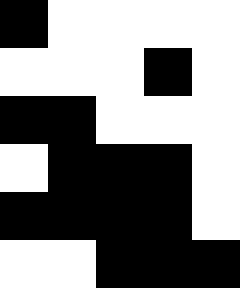[["black", "white", "white", "white", "white"], ["white", "white", "white", "black", "white"], ["black", "black", "white", "white", "white"], ["white", "black", "black", "black", "white"], ["black", "black", "black", "black", "white"], ["white", "white", "black", "black", "black"]]